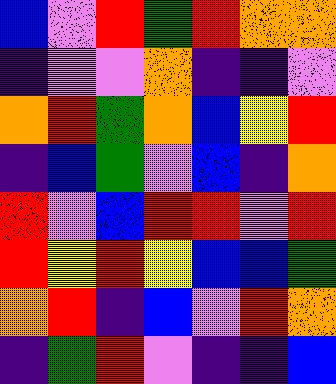[["blue", "violet", "red", "green", "red", "orange", "orange"], ["indigo", "violet", "violet", "orange", "indigo", "indigo", "violet"], ["orange", "red", "green", "orange", "blue", "yellow", "red"], ["indigo", "blue", "green", "violet", "blue", "indigo", "orange"], ["red", "violet", "blue", "red", "red", "violet", "red"], ["red", "yellow", "red", "yellow", "blue", "blue", "green"], ["orange", "red", "indigo", "blue", "violet", "red", "orange"], ["indigo", "green", "red", "violet", "indigo", "indigo", "blue"]]